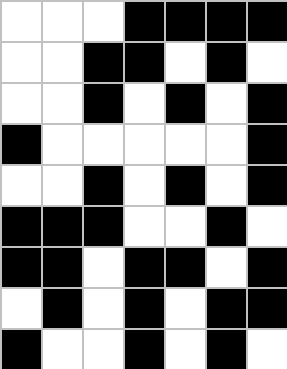[["white", "white", "white", "black", "black", "black", "black"], ["white", "white", "black", "black", "white", "black", "white"], ["white", "white", "black", "white", "black", "white", "black"], ["black", "white", "white", "white", "white", "white", "black"], ["white", "white", "black", "white", "black", "white", "black"], ["black", "black", "black", "white", "white", "black", "white"], ["black", "black", "white", "black", "black", "white", "black"], ["white", "black", "white", "black", "white", "black", "black"], ["black", "white", "white", "black", "white", "black", "white"]]